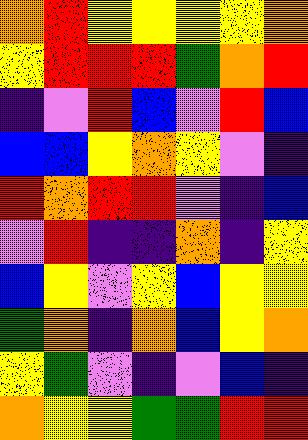[["orange", "red", "yellow", "yellow", "yellow", "yellow", "orange"], ["yellow", "red", "red", "red", "green", "orange", "red"], ["indigo", "violet", "red", "blue", "violet", "red", "blue"], ["blue", "blue", "yellow", "orange", "yellow", "violet", "indigo"], ["red", "orange", "red", "red", "violet", "indigo", "blue"], ["violet", "red", "indigo", "indigo", "orange", "indigo", "yellow"], ["blue", "yellow", "violet", "yellow", "blue", "yellow", "yellow"], ["green", "orange", "indigo", "orange", "blue", "yellow", "orange"], ["yellow", "green", "violet", "indigo", "violet", "blue", "indigo"], ["orange", "yellow", "yellow", "green", "green", "red", "red"]]